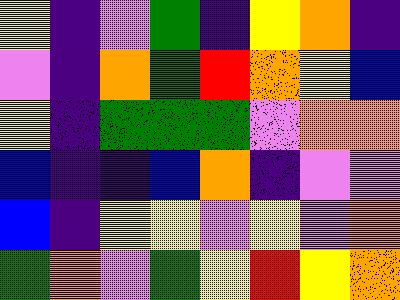[["yellow", "indigo", "violet", "green", "indigo", "yellow", "orange", "indigo"], ["violet", "indigo", "orange", "green", "red", "orange", "yellow", "blue"], ["yellow", "indigo", "green", "green", "green", "violet", "orange", "orange"], ["blue", "indigo", "indigo", "blue", "orange", "indigo", "violet", "violet"], ["blue", "indigo", "yellow", "yellow", "violet", "yellow", "violet", "orange"], ["green", "orange", "violet", "green", "yellow", "red", "yellow", "orange"]]